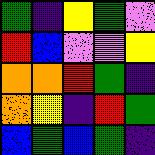[["green", "indigo", "yellow", "green", "violet"], ["red", "blue", "violet", "violet", "yellow"], ["orange", "orange", "red", "green", "indigo"], ["orange", "yellow", "indigo", "red", "green"], ["blue", "green", "blue", "green", "indigo"]]